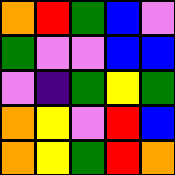[["orange", "red", "green", "blue", "violet"], ["green", "violet", "violet", "blue", "blue"], ["violet", "indigo", "green", "yellow", "green"], ["orange", "yellow", "violet", "red", "blue"], ["orange", "yellow", "green", "red", "orange"]]